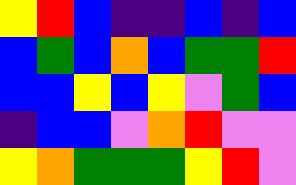[["yellow", "red", "blue", "indigo", "indigo", "blue", "indigo", "blue"], ["blue", "green", "blue", "orange", "blue", "green", "green", "red"], ["blue", "blue", "yellow", "blue", "yellow", "violet", "green", "blue"], ["indigo", "blue", "blue", "violet", "orange", "red", "violet", "violet"], ["yellow", "orange", "green", "green", "green", "yellow", "red", "violet"]]